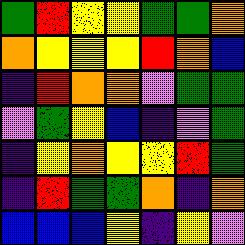[["green", "red", "yellow", "yellow", "green", "green", "orange"], ["orange", "yellow", "yellow", "yellow", "red", "orange", "blue"], ["indigo", "red", "orange", "orange", "violet", "green", "green"], ["violet", "green", "yellow", "blue", "indigo", "violet", "green"], ["indigo", "yellow", "orange", "yellow", "yellow", "red", "green"], ["indigo", "red", "green", "green", "orange", "indigo", "orange"], ["blue", "blue", "blue", "yellow", "indigo", "yellow", "violet"]]